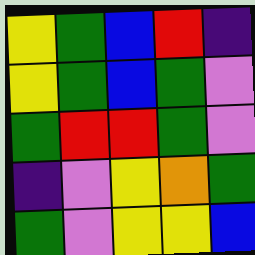[["yellow", "green", "blue", "red", "indigo"], ["yellow", "green", "blue", "green", "violet"], ["green", "red", "red", "green", "violet"], ["indigo", "violet", "yellow", "orange", "green"], ["green", "violet", "yellow", "yellow", "blue"]]